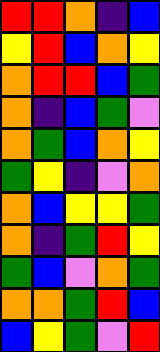[["red", "red", "orange", "indigo", "blue"], ["yellow", "red", "blue", "orange", "yellow"], ["orange", "red", "red", "blue", "green"], ["orange", "indigo", "blue", "green", "violet"], ["orange", "green", "blue", "orange", "yellow"], ["green", "yellow", "indigo", "violet", "orange"], ["orange", "blue", "yellow", "yellow", "green"], ["orange", "indigo", "green", "red", "yellow"], ["green", "blue", "violet", "orange", "green"], ["orange", "orange", "green", "red", "blue"], ["blue", "yellow", "green", "violet", "red"]]